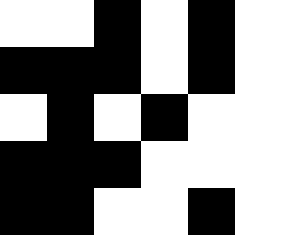[["white", "white", "black", "white", "black", "white"], ["black", "black", "black", "white", "black", "white"], ["white", "black", "white", "black", "white", "white"], ["black", "black", "black", "white", "white", "white"], ["black", "black", "white", "white", "black", "white"]]